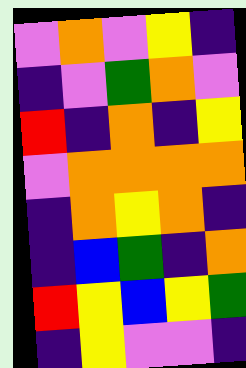[["violet", "orange", "violet", "yellow", "indigo"], ["indigo", "violet", "green", "orange", "violet"], ["red", "indigo", "orange", "indigo", "yellow"], ["violet", "orange", "orange", "orange", "orange"], ["indigo", "orange", "yellow", "orange", "indigo"], ["indigo", "blue", "green", "indigo", "orange"], ["red", "yellow", "blue", "yellow", "green"], ["indigo", "yellow", "violet", "violet", "indigo"]]